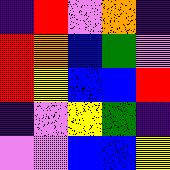[["indigo", "red", "violet", "orange", "indigo"], ["red", "orange", "blue", "green", "violet"], ["red", "yellow", "blue", "blue", "red"], ["indigo", "violet", "yellow", "green", "indigo"], ["violet", "violet", "blue", "blue", "yellow"]]